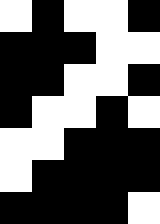[["white", "black", "white", "white", "black"], ["black", "black", "black", "white", "white"], ["black", "black", "white", "white", "black"], ["black", "white", "white", "black", "white"], ["white", "white", "black", "black", "black"], ["white", "black", "black", "black", "black"], ["black", "black", "black", "black", "white"]]